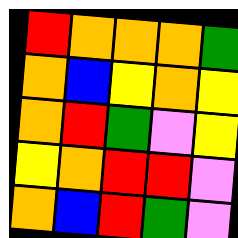[["red", "orange", "orange", "orange", "green"], ["orange", "blue", "yellow", "orange", "yellow"], ["orange", "red", "green", "violet", "yellow"], ["yellow", "orange", "red", "red", "violet"], ["orange", "blue", "red", "green", "violet"]]